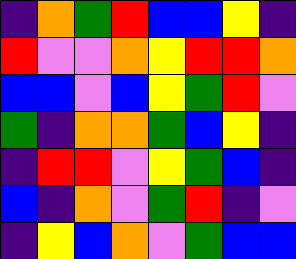[["indigo", "orange", "green", "red", "blue", "blue", "yellow", "indigo"], ["red", "violet", "violet", "orange", "yellow", "red", "red", "orange"], ["blue", "blue", "violet", "blue", "yellow", "green", "red", "violet"], ["green", "indigo", "orange", "orange", "green", "blue", "yellow", "indigo"], ["indigo", "red", "red", "violet", "yellow", "green", "blue", "indigo"], ["blue", "indigo", "orange", "violet", "green", "red", "indigo", "violet"], ["indigo", "yellow", "blue", "orange", "violet", "green", "blue", "blue"]]